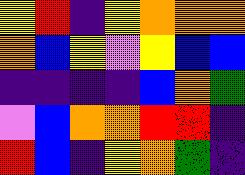[["yellow", "red", "indigo", "yellow", "orange", "orange", "orange"], ["orange", "blue", "yellow", "violet", "yellow", "blue", "blue"], ["indigo", "indigo", "indigo", "indigo", "blue", "orange", "green"], ["violet", "blue", "orange", "orange", "red", "red", "indigo"], ["red", "blue", "indigo", "yellow", "orange", "green", "indigo"]]